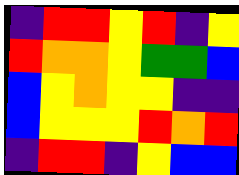[["indigo", "red", "red", "yellow", "red", "indigo", "yellow"], ["red", "orange", "orange", "yellow", "green", "green", "blue"], ["blue", "yellow", "orange", "yellow", "yellow", "indigo", "indigo"], ["blue", "yellow", "yellow", "yellow", "red", "orange", "red"], ["indigo", "red", "red", "indigo", "yellow", "blue", "blue"]]